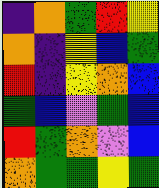[["indigo", "orange", "green", "red", "yellow"], ["orange", "indigo", "yellow", "blue", "green"], ["red", "indigo", "yellow", "orange", "blue"], ["green", "blue", "violet", "green", "blue"], ["red", "green", "orange", "violet", "blue"], ["orange", "green", "green", "yellow", "green"]]